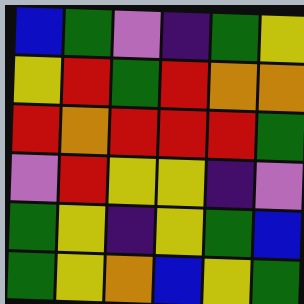[["blue", "green", "violet", "indigo", "green", "yellow"], ["yellow", "red", "green", "red", "orange", "orange"], ["red", "orange", "red", "red", "red", "green"], ["violet", "red", "yellow", "yellow", "indigo", "violet"], ["green", "yellow", "indigo", "yellow", "green", "blue"], ["green", "yellow", "orange", "blue", "yellow", "green"]]